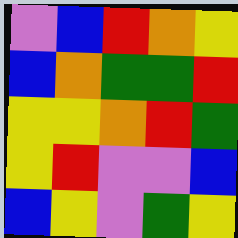[["violet", "blue", "red", "orange", "yellow"], ["blue", "orange", "green", "green", "red"], ["yellow", "yellow", "orange", "red", "green"], ["yellow", "red", "violet", "violet", "blue"], ["blue", "yellow", "violet", "green", "yellow"]]